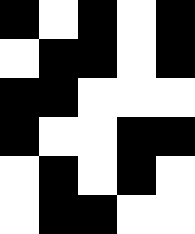[["black", "white", "black", "white", "black"], ["white", "black", "black", "white", "black"], ["black", "black", "white", "white", "white"], ["black", "white", "white", "black", "black"], ["white", "black", "white", "black", "white"], ["white", "black", "black", "white", "white"]]